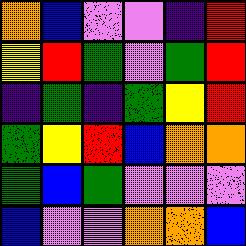[["orange", "blue", "violet", "violet", "indigo", "red"], ["yellow", "red", "green", "violet", "green", "red"], ["indigo", "green", "indigo", "green", "yellow", "red"], ["green", "yellow", "red", "blue", "orange", "orange"], ["green", "blue", "green", "violet", "violet", "violet"], ["blue", "violet", "violet", "orange", "orange", "blue"]]